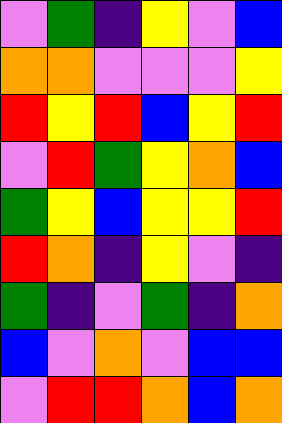[["violet", "green", "indigo", "yellow", "violet", "blue"], ["orange", "orange", "violet", "violet", "violet", "yellow"], ["red", "yellow", "red", "blue", "yellow", "red"], ["violet", "red", "green", "yellow", "orange", "blue"], ["green", "yellow", "blue", "yellow", "yellow", "red"], ["red", "orange", "indigo", "yellow", "violet", "indigo"], ["green", "indigo", "violet", "green", "indigo", "orange"], ["blue", "violet", "orange", "violet", "blue", "blue"], ["violet", "red", "red", "orange", "blue", "orange"]]